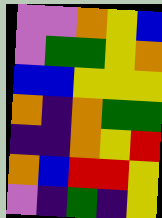[["violet", "violet", "orange", "yellow", "blue"], ["violet", "green", "green", "yellow", "orange"], ["blue", "blue", "yellow", "yellow", "yellow"], ["orange", "indigo", "orange", "green", "green"], ["indigo", "indigo", "orange", "yellow", "red"], ["orange", "blue", "red", "red", "yellow"], ["violet", "indigo", "green", "indigo", "yellow"]]